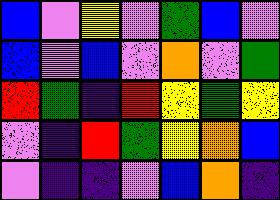[["blue", "violet", "yellow", "violet", "green", "blue", "violet"], ["blue", "violet", "blue", "violet", "orange", "violet", "green"], ["red", "green", "indigo", "red", "yellow", "green", "yellow"], ["violet", "indigo", "red", "green", "yellow", "orange", "blue"], ["violet", "indigo", "indigo", "violet", "blue", "orange", "indigo"]]